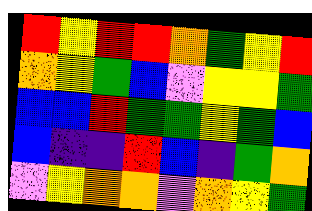[["red", "yellow", "red", "red", "orange", "green", "yellow", "red"], ["orange", "yellow", "green", "blue", "violet", "yellow", "yellow", "green"], ["blue", "blue", "red", "green", "green", "yellow", "green", "blue"], ["blue", "indigo", "indigo", "red", "blue", "indigo", "green", "orange"], ["violet", "yellow", "orange", "orange", "violet", "orange", "yellow", "green"]]